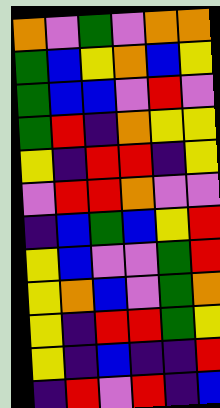[["orange", "violet", "green", "violet", "orange", "orange"], ["green", "blue", "yellow", "orange", "blue", "yellow"], ["green", "blue", "blue", "violet", "red", "violet"], ["green", "red", "indigo", "orange", "yellow", "yellow"], ["yellow", "indigo", "red", "red", "indigo", "yellow"], ["violet", "red", "red", "orange", "violet", "violet"], ["indigo", "blue", "green", "blue", "yellow", "red"], ["yellow", "blue", "violet", "violet", "green", "red"], ["yellow", "orange", "blue", "violet", "green", "orange"], ["yellow", "indigo", "red", "red", "green", "yellow"], ["yellow", "indigo", "blue", "indigo", "indigo", "red"], ["indigo", "red", "violet", "red", "indigo", "blue"]]